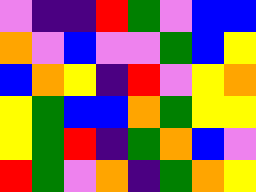[["violet", "indigo", "indigo", "red", "green", "violet", "blue", "blue"], ["orange", "violet", "blue", "violet", "violet", "green", "blue", "yellow"], ["blue", "orange", "yellow", "indigo", "red", "violet", "yellow", "orange"], ["yellow", "green", "blue", "blue", "orange", "green", "yellow", "yellow"], ["yellow", "green", "red", "indigo", "green", "orange", "blue", "violet"], ["red", "green", "violet", "orange", "indigo", "green", "orange", "yellow"]]